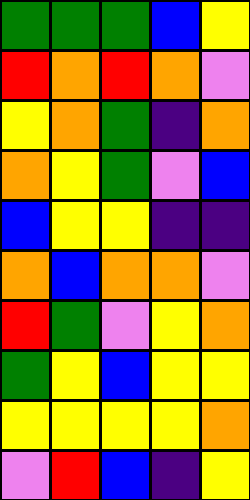[["green", "green", "green", "blue", "yellow"], ["red", "orange", "red", "orange", "violet"], ["yellow", "orange", "green", "indigo", "orange"], ["orange", "yellow", "green", "violet", "blue"], ["blue", "yellow", "yellow", "indigo", "indigo"], ["orange", "blue", "orange", "orange", "violet"], ["red", "green", "violet", "yellow", "orange"], ["green", "yellow", "blue", "yellow", "yellow"], ["yellow", "yellow", "yellow", "yellow", "orange"], ["violet", "red", "blue", "indigo", "yellow"]]